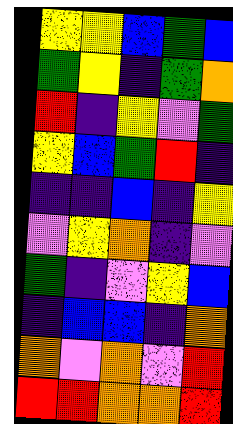[["yellow", "yellow", "blue", "green", "blue"], ["green", "yellow", "indigo", "green", "orange"], ["red", "indigo", "yellow", "violet", "green"], ["yellow", "blue", "green", "red", "indigo"], ["indigo", "indigo", "blue", "indigo", "yellow"], ["violet", "yellow", "orange", "indigo", "violet"], ["green", "indigo", "violet", "yellow", "blue"], ["indigo", "blue", "blue", "indigo", "orange"], ["orange", "violet", "orange", "violet", "red"], ["red", "red", "orange", "orange", "red"]]